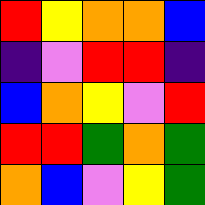[["red", "yellow", "orange", "orange", "blue"], ["indigo", "violet", "red", "red", "indigo"], ["blue", "orange", "yellow", "violet", "red"], ["red", "red", "green", "orange", "green"], ["orange", "blue", "violet", "yellow", "green"]]